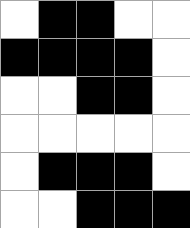[["white", "black", "black", "white", "white"], ["black", "black", "black", "black", "white"], ["white", "white", "black", "black", "white"], ["white", "white", "white", "white", "white"], ["white", "black", "black", "black", "white"], ["white", "white", "black", "black", "black"]]